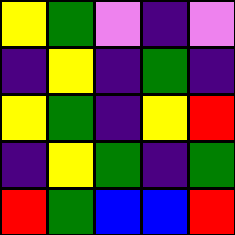[["yellow", "green", "violet", "indigo", "violet"], ["indigo", "yellow", "indigo", "green", "indigo"], ["yellow", "green", "indigo", "yellow", "red"], ["indigo", "yellow", "green", "indigo", "green"], ["red", "green", "blue", "blue", "red"]]